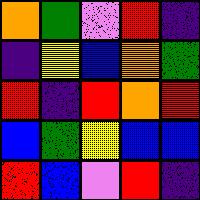[["orange", "green", "violet", "red", "indigo"], ["indigo", "yellow", "blue", "orange", "green"], ["red", "indigo", "red", "orange", "red"], ["blue", "green", "yellow", "blue", "blue"], ["red", "blue", "violet", "red", "indigo"]]